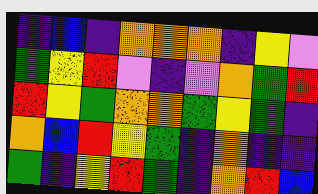[["indigo", "blue", "indigo", "orange", "orange", "orange", "indigo", "yellow", "violet"], ["green", "yellow", "red", "violet", "indigo", "violet", "orange", "green", "red"], ["red", "yellow", "green", "orange", "orange", "green", "yellow", "green", "indigo"], ["orange", "blue", "red", "yellow", "green", "indigo", "orange", "indigo", "indigo"], ["green", "indigo", "yellow", "red", "green", "indigo", "orange", "red", "blue"]]